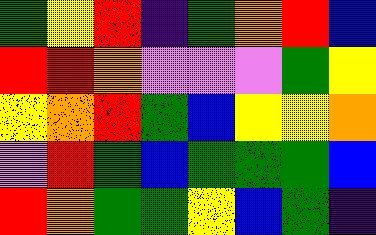[["green", "yellow", "red", "indigo", "green", "orange", "red", "blue"], ["red", "red", "orange", "violet", "violet", "violet", "green", "yellow"], ["yellow", "orange", "red", "green", "blue", "yellow", "yellow", "orange"], ["violet", "red", "green", "blue", "green", "green", "green", "blue"], ["red", "orange", "green", "green", "yellow", "blue", "green", "indigo"]]